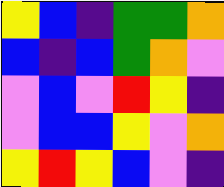[["yellow", "blue", "indigo", "green", "green", "orange"], ["blue", "indigo", "blue", "green", "orange", "violet"], ["violet", "blue", "violet", "red", "yellow", "indigo"], ["violet", "blue", "blue", "yellow", "violet", "orange"], ["yellow", "red", "yellow", "blue", "violet", "indigo"]]